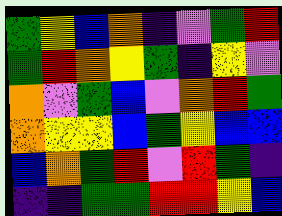[["green", "yellow", "blue", "orange", "indigo", "violet", "green", "red"], ["green", "red", "orange", "yellow", "green", "indigo", "yellow", "violet"], ["orange", "violet", "green", "blue", "violet", "orange", "red", "green"], ["orange", "yellow", "yellow", "blue", "green", "yellow", "blue", "blue"], ["blue", "orange", "green", "red", "violet", "red", "green", "indigo"], ["indigo", "indigo", "green", "green", "red", "red", "yellow", "blue"]]